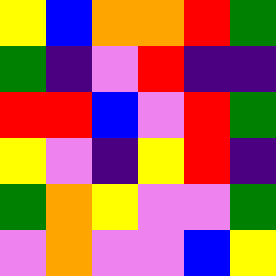[["yellow", "blue", "orange", "orange", "red", "green"], ["green", "indigo", "violet", "red", "indigo", "indigo"], ["red", "red", "blue", "violet", "red", "green"], ["yellow", "violet", "indigo", "yellow", "red", "indigo"], ["green", "orange", "yellow", "violet", "violet", "green"], ["violet", "orange", "violet", "violet", "blue", "yellow"]]